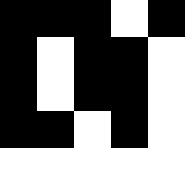[["black", "black", "black", "white", "black"], ["black", "white", "black", "black", "white"], ["black", "white", "black", "black", "white"], ["black", "black", "white", "black", "white"], ["white", "white", "white", "white", "white"]]